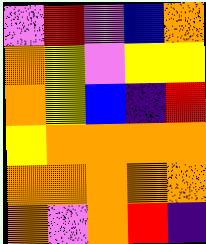[["violet", "red", "violet", "blue", "orange"], ["orange", "yellow", "violet", "yellow", "yellow"], ["orange", "yellow", "blue", "indigo", "red"], ["yellow", "orange", "orange", "orange", "orange"], ["orange", "orange", "orange", "orange", "orange"], ["orange", "violet", "orange", "red", "indigo"]]